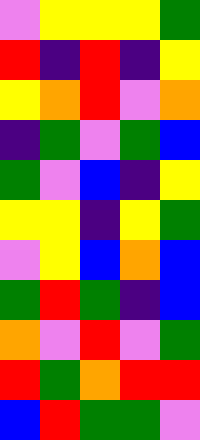[["violet", "yellow", "yellow", "yellow", "green"], ["red", "indigo", "red", "indigo", "yellow"], ["yellow", "orange", "red", "violet", "orange"], ["indigo", "green", "violet", "green", "blue"], ["green", "violet", "blue", "indigo", "yellow"], ["yellow", "yellow", "indigo", "yellow", "green"], ["violet", "yellow", "blue", "orange", "blue"], ["green", "red", "green", "indigo", "blue"], ["orange", "violet", "red", "violet", "green"], ["red", "green", "orange", "red", "red"], ["blue", "red", "green", "green", "violet"]]